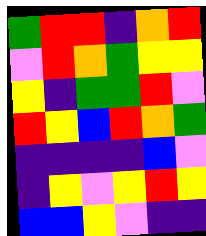[["green", "red", "red", "indigo", "orange", "red"], ["violet", "red", "orange", "green", "yellow", "yellow"], ["yellow", "indigo", "green", "green", "red", "violet"], ["red", "yellow", "blue", "red", "orange", "green"], ["indigo", "indigo", "indigo", "indigo", "blue", "violet"], ["indigo", "yellow", "violet", "yellow", "red", "yellow"], ["blue", "blue", "yellow", "violet", "indigo", "indigo"]]